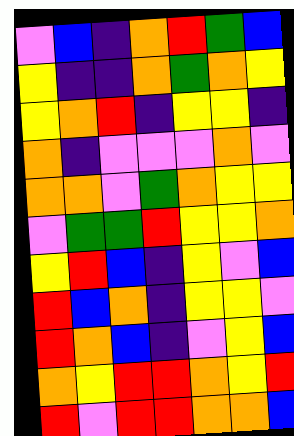[["violet", "blue", "indigo", "orange", "red", "green", "blue"], ["yellow", "indigo", "indigo", "orange", "green", "orange", "yellow"], ["yellow", "orange", "red", "indigo", "yellow", "yellow", "indigo"], ["orange", "indigo", "violet", "violet", "violet", "orange", "violet"], ["orange", "orange", "violet", "green", "orange", "yellow", "yellow"], ["violet", "green", "green", "red", "yellow", "yellow", "orange"], ["yellow", "red", "blue", "indigo", "yellow", "violet", "blue"], ["red", "blue", "orange", "indigo", "yellow", "yellow", "violet"], ["red", "orange", "blue", "indigo", "violet", "yellow", "blue"], ["orange", "yellow", "red", "red", "orange", "yellow", "red"], ["red", "violet", "red", "red", "orange", "orange", "blue"]]